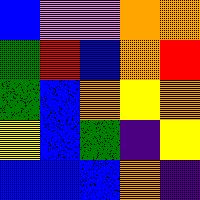[["blue", "violet", "violet", "orange", "orange"], ["green", "red", "blue", "orange", "red"], ["green", "blue", "orange", "yellow", "orange"], ["yellow", "blue", "green", "indigo", "yellow"], ["blue", "blue", "blue", "orange", "indigo"]]